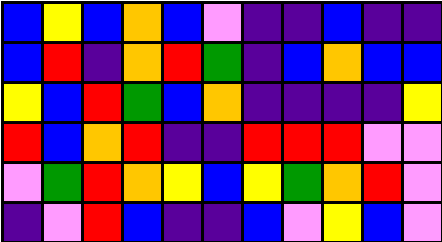[["blue", "yellow", "blue", "orange", "blue", "violet", "indigo", "indigo", "blue", "indigo", "indigo"], ["blue", "red", "indigo", "orange", "red", "green", "indigo", "blue", "orange", "blue", "blue"], ["yellow", "blue", "red", "green", "blue", "orange", "indigo", "indigo", "indigo", "indigo", "yellow"], ["red", "blue", "orange", "red", "indigo", "indigo", "red", "red", "red", "violet", "violet"], ["violet", "green", "red", "orange", "yellow", "blue", "yellow", "green", "orange", "red", "violet"], ["indigo", "violet", "red", "blue", "indigo", "indigo", "blue", "violet", "yellow", "blue", "violet"]]